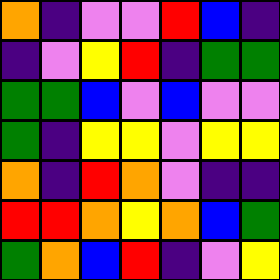[["orange", "indigo", "violet", "violet", "red", "blue", "indigo"], ["indigo", "violet", "yellow", "red", "indigo", "green", "green"], ["green", "green", "blue", "violet", "blue", "violet", "violet"], ["green", "indigo", "yellow", "yellow", "violet", "yellow", "yellow"], ["orange", "indigo", "red", "orange", "violet", "indigo", "indigo"], ["red", "red", "orange", "yellow", "orange", "blue", "green"], ["green", "orange", "blue", "red", "indigo", "violet", "yellow"]]